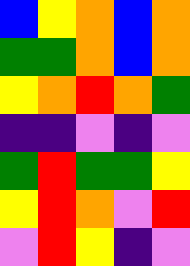[["blue", "yellow", "orange", "blue", "orange"], ["green", "green", "orange", "blue", "orange"], ["yellow", "orange", "red", "orange", "green"], ["indigo", "indigo", "violet", "indigo", "violet"], ["green", "red", "green", "green", "yellow"], ["yellow", "red", "orange", "violet", "red"], ["violet", "red", "yellow", "indigo", "violet"]]